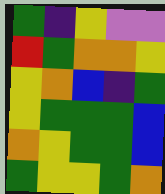[["green", "indigo", "yellow", "violet", "violet"], ["red", "green", "orange", "orange", "yellow"], ["yellow", "orange", "blue", "indigo", "green"], ["yellow", "green", "green", "green", "blue"], ["orange", "yellow", "green", "green", "blue"], ["green", "yellow", "yellow", "green", "orange"]]